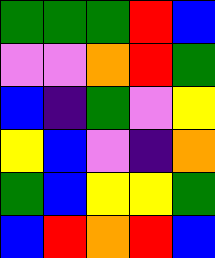[["green", "green", "green", "red", "blue"], ["violet", "violet", "orange", "red", "green"], ["blue", "indigo", "green", "violet", "yellow"], ["yellow", "blue", "violet", "indigo", "orange"], ["green", "blue", "yellow", "yellow", "green"], ["blue", "red", "orange", "red", "blue"]]